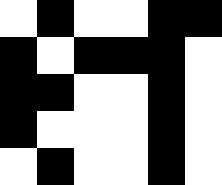[["white", "black", "white", "white", "black", "black"], ["black", "white", "black", "black", "black", "white"], ["black", "black", "white", "white", "black", "white"], ["black", "white", "white", "white", "black", "white"], ["white", "black", "white", "white", "black", "white"]]